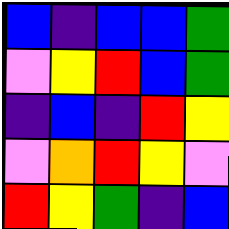[["blue", "indigo", "blue", "blue", "green"], ["violet", "yellow", "red", "blue", "green"], ["indigo", "blue", "indigo", "red", "yellow"], ["violet", "orange", "red", "yellow", "violet"], ["red", "yellow", "green", "indigo", "blue"]]